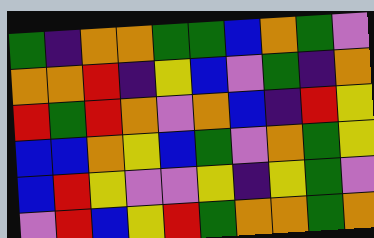[["green", "indigo", "orange", "orange", "green", "green", "blue", "orange", "green", "violet"], ["orange", "orange", "red", "indigo", "yellow", "blue", "violet", "green", "indigo", "orange"], ["red", "green", "red", "orange", "violet", "orange", "blue", "indigo", "red", "yellow"], ["blue", "blue", "orange", "yellow", "blue", "green", "violet", "orange", "green", "yellow"], ["blue", "red", "yellow", "violet", "violet", "yellow", "indigo", "yellow", "green", "violet"], ["violet", "red", "blue", "yellow", "red", "green", "orange", "orange", "green", "orange"]]